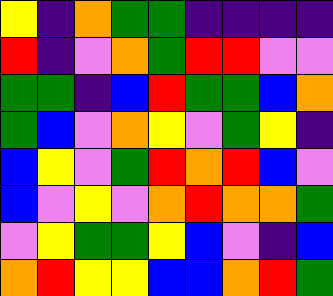[["yellow", "indigo", "orange", "green", "green", "indigo", "indigo", "indigo", "indigo"], ["red", "indigo", "violet", "orange", "green", "red", "red", "violet", "violet"], ["green", "green", "indigo", "blue", "red", "green", "green", "blue", "orange"], ["green", "blue", "violet", "orange", "yellow", "violet", "green", "yellow", "indigo"], ["blue", "yellow", "violet", "green", "red", "orange", "red", "blue", "violet"], ["blue", "violet", "yellow", "violet", "orange", "red", "orange", "orange", "green"], ["violet", "yellow", "green", "green", "yellow", "blue", "violet", "indigo", "blue"], ["orange", "red", "yellow", "yellow", "blue", "blue", "orange", "red", "green"]]